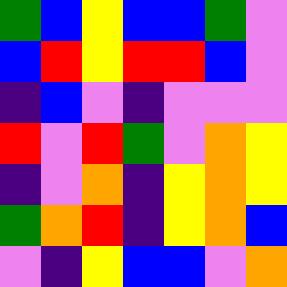[["green", "blue", "yellow", "blue", "blue", "green", "violet"], ["blue", "red", "yellow", "red", "red", "blue", "violet"], ["indigo", "blue", "violet", "indigo", "violet", "violet", "violet"], ["red", "violet", "red", "green", "violet", "orange", "yellow"], ["indigo", "violet", "orange", "indigo", "yellow", "orange", "yellow"], ["green", "orange", "red", "indigo", "yellow", "orange", "blue"], ["violet", "indigo", "yellow", "blue", "blue", "violet", "orange"]]